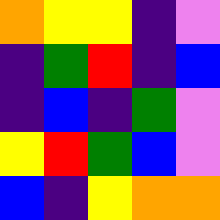[["orange", "yellow", "yellow", "indigo", "violet"], ["indigo", "green", "red", "indigo", "blue"], ["indigo", "blue", "indigo", "green", "violet"], ["yellow", "red", "green", "blue", "violet"], ["blue", "indigo", "yellow", "orange", "orange"]]